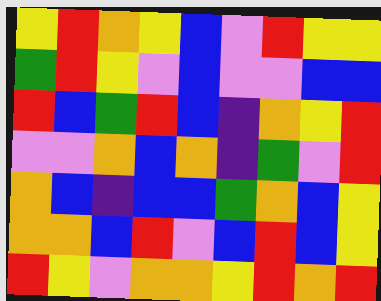[["yellow", "red", "orange", "yellow", "blue", "violet", "red", "yellow", "yellow"], ["green", "red", "yellow", "violet", "blue", "violet", "violet", "blue", "blue"], ["red", "blue", "green", "red", "blue", "indigo", "orange", "yellow", "red"], ["violet", "violet", "orange", "blue", "orange", "indigo", "green", "violet", "red"], ["orange", "blue", "indigo", "blue", "blue", "green", "orange", "blue", "yellow"], ["orange", "orange", "blue", "red", "violet", "blue", "red", "blue", "yellow"], ["red", "yellow", "violet", "orange", "orange", "yellow", "red", "orange", "red"]]